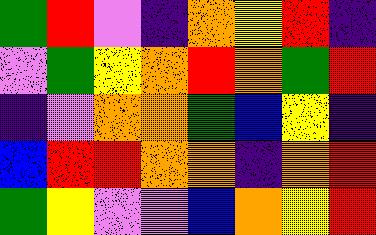[["green", "red", "violet", "indigo", "orange", "yellow", "red", "indigo"], ["violet", "green", "yellow", "orange", "red", "orange", "green", "red"], ["indigo", "violet", "orange", "orange", "green", "blue", "yellow", "indigo"], ["blue", "red", "red", "orange", "orange", "indigo", "orange", "red"], ["green", "yellow", "violet", "violet", "blue", "orange", "yellow", "red"]]